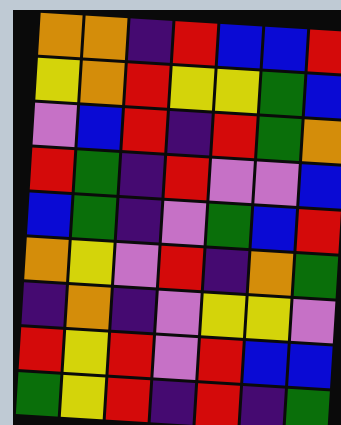[["orange", "orange", "indigo", "red", "blue", "blue", "red"], ["yellow", "orange", "red", "yellow", "yellow", "green", "blue"], ["violet", "blue", "red", "indigo", "red", "green", "orange"], ["red", "green", "indigo", "red", "violet", "violet", "blue"], ["blue", "green", "indigo", "violet", "green", "blue", "red"], ["orange", "yellow", "violet", "red", "indigo", "orange", "green"], ["indigo", "orange", "indigo", "violet", "yellow", "yellow", "violet"], ["red", "yellow", "red", "violet", "red", "blue", "blue"], ["green", "yellow", "red", "indigo", "red", "indigo", "green"]]